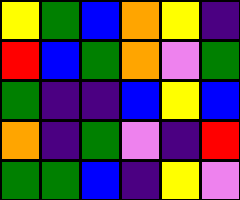[["yellow", "green", "blue", "orange", "yellow", "indigo"], ["red", "blue", "green", "orange", "violet", "green"], ["green", "indigo", "indigo", "blue", "yellow", "blue"], ["orange", "indigo", "green", "violet", "indigo", "red"], ["green", "green", "blue", "indigo", "yellow", "violet"]]